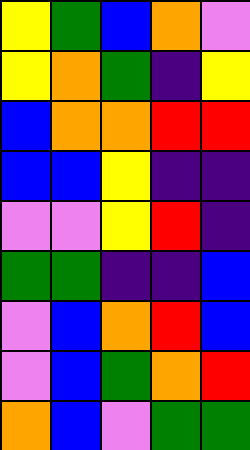[["yellow", "green", "blue", "orange", "violet"], ["yellow", "orange", "green", "indigo", "yellow"], ["blue", "orange", "orange", "red", "red"], ["blue", "blue", "yellow", "indigo", "indigo"], ["violet", "violet", "yellow", "red", "indigo"], ["green", "green", "indigo", "indigo", "blue"], ["violet", "blue", "orange", "red", "blue"], ["violet", "blue", "green", "orange", "red"], ["orange", "blue", "violet", "green", "green"]]